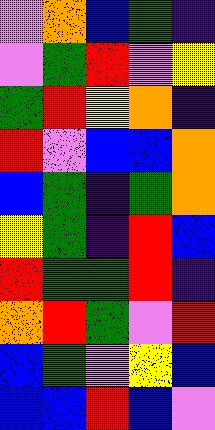[["violet", "orange", "blue", "green", "indigo"], ["violet", "green", "red", "violet", "yellow"], ["green", "red", "yellow", "orange", "indigo"], ["red", "violet", "blue", "blue", "orange"], ["blue", "green", "indigo", "green", "orange"], ["yellow", "green", "indigo", "red", "blue"], ["red", "green", "green", "red", "indigo"], ["orange", "red", "green", "violet", "red"], ["blue", "green", "violet", "yellow", "blue"], ["blue", "blue", "red", "blue", "violet"]]